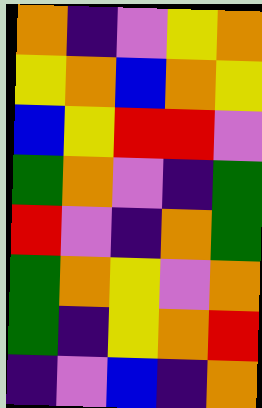[["orange", "indigo", "violet", "yellow", "orange"], ["yellow", "orange", "blue", "orange", "yellow"], ["blue", "yellow", "red", "red", "violet"], ["green", "orange", "violet", "indigo", "green"], ["red", "violet", "indigo", "orange", "green"], ["green", "orange", "yellow", "violet", "orange"], ["green", "indigo", "yellow", "orange", "red"], ["indigo", "violet", "blue", "indigo", "orange"]]